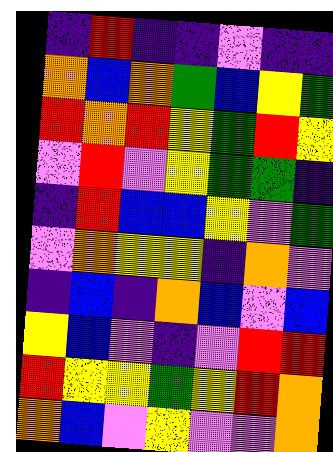[["indigo", "red", "indigo", "indigo", "violet", "indigo", "indigo"], ["orange", "blue", "orange", "green", "blue", "yellow", "green"], ["red", "orange", "red", "yellow", "green", "red", "yellow"], ["violet", "red", "violet", "yellow", "green", "green", "indigo"], ["indigo", "red", "blue", "blue", "yellow", "violet", "green"], ["violet", "orange", "yellow", "yellow", "indigo", "orange", "violet"], ["indigo", "blue", "indigo", "orange", "blue", "violet", "blue"], ["yellow", "blue", "violet", "indigo", "violet", "red", "red"], ["red", "yellow", "yellow", "green", "yellow", "red", "orange"], ["orange", "blue", "violet", "yellow", "violet", "violet", "orange"]]